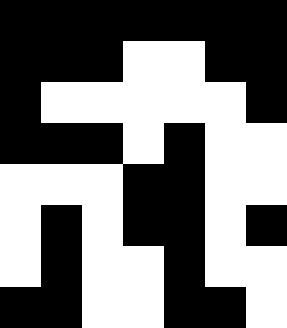[["black", "black", "black", "black", "black", "black", "black"], ["black", "black", "black", "white", "white", "black", "black"], ["black", "white", "white", "white", "white", "white", "black"], ["black", "black", "black", "white", "black", "white", "white"], ["white", "white", "white", "black", "black", "white", "white"], ["white", "black", "white", "black", "black", "white", "black"], ["white", "black", "white", "white", "black", "white", "white"], ["black", "black", "white", "white", "black", "black", "white"]]